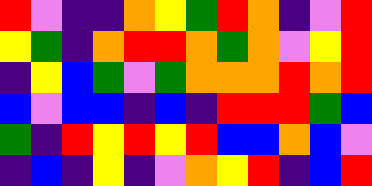[["red", "violet", "indigo", "indigo", "orange", "yellow", "green", "red", "orange", "indigo", "violet", "red"], ["yellow", "green", "indigo", "orange", "red", "red", "orange", "green", "orange", "violet", "yellow", "red"], ["indigo", "yellow", "blue", "green", "violet", "green", "orange", "orange", "orange", "red", "orange", "red"], ["blue", "violet", "blue", "blue", "indigo", "blue", "indigo", "red", "red", "red", "green", "blue"], ["green", "indigo", "red", "yellow", "red", "yellow", "red", "blue", "blue", "orange", "blue", "violet"], ["indigo", "blue", "indigo", "yellow", "indigo", "violet", "orange", "yellow", "red", "indigo", "blue", "red"]]